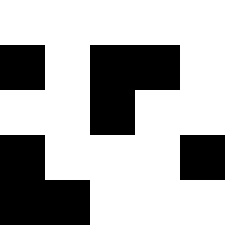[["white", "white", "white", "white", "white"], ["black", "white", "black", "black", "white"], ["white", "white", "black", "white", "white"], ["black", "white", "white", "white", "black"], ["black", "black", "white", "white", "white"]]